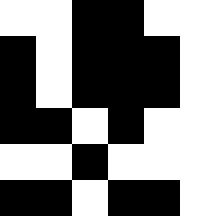[["white", "white", "black", "black", "white", "white"], ["black", "white", "black", "black", "black", "white"], ["black", "white", "black", "black", "black", "white"], ["black", "black", "white", "black", "white", "white"], ["white", "white", "black", "white", "white", "white"], ["black", "black", "white", "black", "black", "white"]]